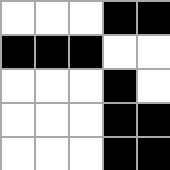[["white", "white", "white", "black", "black"], ["black", "black", "black", "white", "white"], ["white", "white", "white", "black", "white"], ["white", "white", "white", "black", "black"], ["white", "white", "white", "black", "black"]]